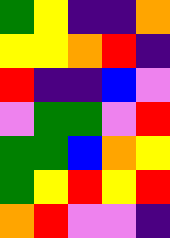[["green", "yellow", "indigo", "indigo", "orange"], ["yellow", "yellow", "orange", "red", "indigo"], ["red", "indigo", "indigo", "blue", "violet"], ["violet", "green", "green", "violet", "red"], ["green", "green", "blue", "orange", "yellow"], ["green", "yellow", "red", "yellow", "red"], ["orange", "red", "violet", "violet", "indigo"]]